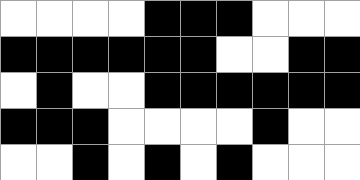[["white", "white", "white", "white", "black", "black", "black", "white", "white", "white"], ["black", "black", "black", "black", "black", "black", "white", "white", "black", "black"], ["white", "black", "white", "white", "black", "black", "black", "black", "black", "black"], ["black", "black", "black", "white", "white", "white", "white", "black", "white", "white"], ["white", "white", "black", "white", "black", "white", "black", "white", "white", "white"]]